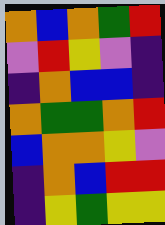[["orange", "blue", "orange", "green", "red"], ["violet", "red", "yellow", "violet", "indigo"], ["indigo", "orange", "blue", "blue", "indigo"], ["orange", "green", "green", "orange", "red"], ["blue", "orange", "orange", "yellow", "violet"], ["indigo", "orange", "blue", "red", "red"], ["indigo", "yellow", "green", "yellow", "yellow"]]